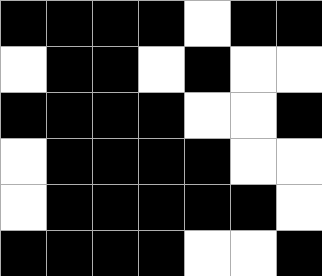[["black", "black", "black", "black", "white", "black", "black"], ["white", "black", "black", "white", "black", "white", "white"], ["black", "black", "black", "black", "white", "white", "black"], ["white", "black", "black", "black", "black", "white", "white"], ["white", "black", "black", "black", "black", "black", "white"], ["black", "black", "black", "black", "white", "white", "black"]]